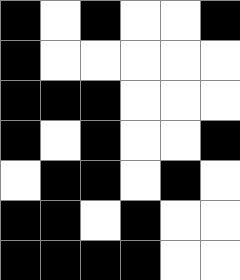[["black", "white", "black", "white", "white", "black"], ["black", "white", "white", "white", "white", "white"], ["black", "black", "black", "white", "white", "white"], ["black", "white", "black", "white", "white", "black"], ["white", "black", "black", "white", "black", "white"], ["black", "black", "white", "black", "white", "white"], ["black", "black", "black", "black", "white", "white"]]